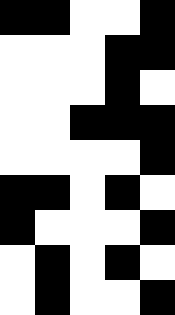[["black", "black", "white", "white", "black"], ["white", "white", "white", "black", "black"], ["white", "white", "white", "black", "white"], ["white", "white", "black", "black", "black"], ["white", "white", "white", "white", "black"], ["black", "black", "white", "black", "white"], ["black", "white", "white", "white", "black"], ["white", "black", "white", "black", "white"], ["white", "black", "white", "white", "black"]]